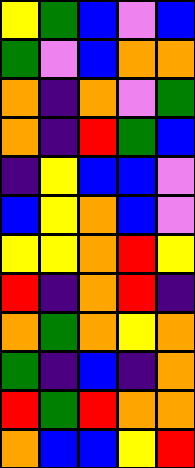[["yellow", "green", "blue", "violet", "blue"], ["green", "violet", "blue", "orange", "orange"], ["orange", "indigo", "orange", "violet", "green"], ["orange", "indigo", "red", "green", "blue"], ["indigo", "yellow", "blue", "blue", "violet"], ["blue", "yellow", "orange", "blue", "violet"], ["yellow", "yellow", "orange", "red", "yellow"], ["red", "indigo", "orange", "red", "indigo"], ["orange", "green", "orange", "yellow", "orange"], ["green", "indigo", "blue", "indigo", "orange"], ["red", "green", "red", "orange", "orange"], ["orange", "blue", "blue", "yellow", "red"]]